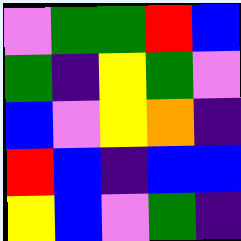[["violet", "green", "green", "red", "blue"], ["green", "indigo", "yellow", "green", "violet"], ["blue", "violet", "yellow", "orange", "indigo"], ["red", "blue", "indigo", "blue", "blue"], ["yellow", "blue", "violet", "green", "indigo"]]